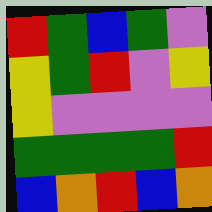[["red", "green", "blue", "green", "violet"], ["yellow", "green", "red", "violet", "yellow"], ["yellow", "violet", "violet", "violet", "violet"], ["green", "green", "green", "green", "red"], ["blue", "orange", "red", "blue", "orange"]]